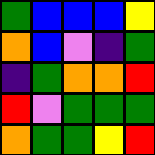[["green", "blue", "blue", "blue", "yellow"], ["orange", "blue", "violet", "indigo", "green"], ["indigo", "green", "orange", "orange", "red"], ["red", "violet", "green", "green", "green"], ["orange", "green", "green", "yellow", "red"]]